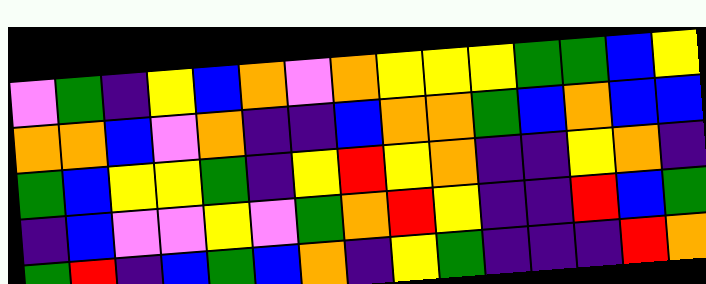[["violet", "green", "indigo", "yellow", "blue", "orange", "violet", "orange", "yellow", "yellow", "yellow", "green", "green", "blue", "yellow"], ["orange", "orange", "blue", "violet", "orange", "indigo", "indigo", "blue", "orange", "orange", "green", "blue", "orange", "blue", "blue"], ["green", "blue", "yellow", "yellow", "green", "indigo", "yellow", "red", "yellow", "orange", "indigo", "indigo", "yellow", "orange", "indigo"], ["indigo", "blue", "violet", "violet", "yellow", "violet", "green", "orange", "red", "yellow", "indigo", "indigo", "red", "blue", "green"], ["green", "red", "indigo", "blue", "green", "blue", "orange", "indigo", "yellow", "green", "indigo", "indigo", "indigo", "red", "orange"]]